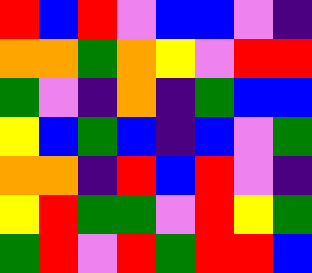[["red", "blue", "red", "violet", "blue", "blue", "violet", "indigo"], ["orange", "orange", "green", "orange", "yellow", "violet", "red", "red"], ["green", "violet", "indigo", "orange", "indigo", "green", "blue", "blue"], ["yellow", "blue", "green", "blue", "indigo", "blue", "violet", "green"], ["orange", "orange", "indigo", "red", "blue", "red", "violet", "indigo"], ["yellow", "red", "green", "green", "violet", "red", "yellow", "green"], ["green", "red", "violet", "red", "green", "red", "red", "blue"]]